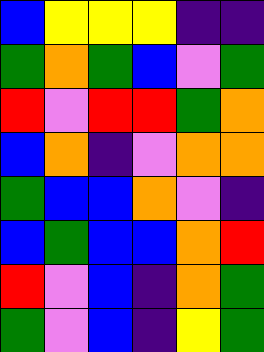[["blue", "yellow", "yellow", "yellow", "indigo", "indigo"], ["green", "orange", "green", "blue", "violet", "green"], ["red", "violet", "red", "red", "green", "orange"], ["blue", "orange", "indigo", "violet", "orange", "orange"], ["green", "blue", "blue", "orange", "violet", "indigo"], ["blue", "green", "blue", "blue", "orange", "red"], ["red", "violet", "blue", "indigo", "orange", "green"], ["green", "violet", "blue", "indigo", "yellow", "green"]]